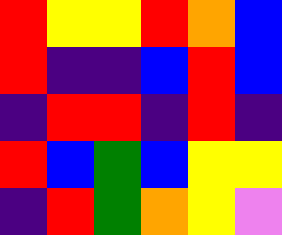[["red", "yellow", "yellow", "red", "orange", "blue"], ["red", "indigo", "indigo", "blue", "red", "blue"], ["indigo", "red", "red", "indigo", "red", "indigo"], ["red", "blue", "green", "blue", "yellow", "yellow"], ["indigo", "red", "green", "orange", "yellow", "violet"]]